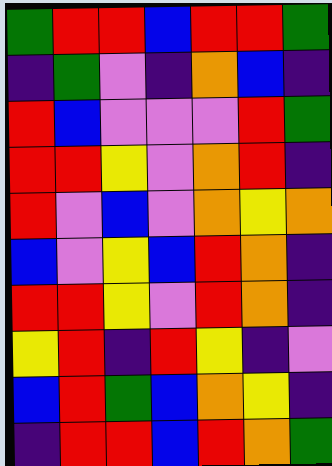[["green", "red", "red", "blue", "red", "red", "green"], ["indigo", "green", "violet", "indigo", "orange", "blue", "indigo"], ["red", "blue", "violet", "violet", "violet", "red", "green"], ["red", "red", "yellow", "violet", "orange", "red", "indigo"], ["red", "violet", "blue", "violet", "orange", "yellow", "orange"], ["blue", "violet", "yellow", "blue", "red", "orange", "indigo"], ["red", "red", "yellow", "violet", "red", "orange", "indigo"], ["yellow", "red", "indigo", "red", "yellow", "indigo", "violet"], ["blue", "red", "green", "blue", "orange", "yellow", "indigo"], ["indigo", "red", "red", "blue", "red", "orange", "green"]]